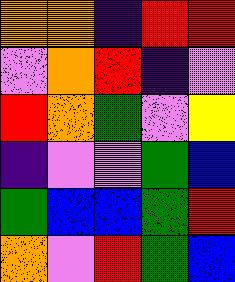[["orange", "orange", "indigo", "red", "red"], ["violet", "orange", "red", "indigo", "violet"], ["red", "orange", "green", "violet", "yellow"], ["indigo", "violet", "violet", "green", "blue"], ["green", "blue", "blue", "green", "red"], ["orange", "violet", "red", "green", "blue"]]